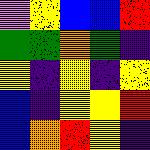[["violet", "yellow", "blue", "blue", "red"], ["green", "green", "orange", "green", "indigo"], ["yellow", "indigo", "yellow", "indigo", "yellow"], ["blue", "indigo", "yellow", "yellow", "red"], ["blue", "orange", "red", "yellow", "indigo"]]